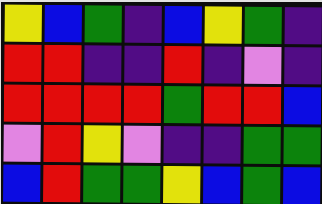[["yellow", "blue", "green", "indigo", "blue", "yellow", "green", "indigo"], ["red", "red", "indigo", "indigo", "red", "indigo", "violet", "indigo"], ["red", "red", "red", "red", "green", "red", "red", "blue"], ["violet", "red", "yellow", "violet", "indigo", "indigo", "green", "green"], ["blue", "red", "green", "green", "yellow", "blue", "green", "blue"]]